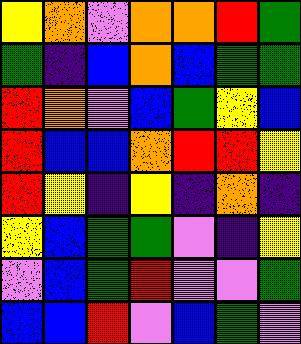[["yellow", "orange", "violet", "orange", "orange", "red", "green"], ["green", "indigo", "blue", "orange", "blue", "green", "green"], ["red", "orange", "violet", "blue", "green", "yellow", "blue"], ["red", "blue", "blue", "orange", "red", "red", "yellow"], ["red", "yellow", "indigo", "yellow", "indigo", "orange", "indigo"], ["yellow", "blue", "green", "green", "violet", "indigo", "yellow"], ["violet", "blue", "green", "red", "violet", "violet", "green"], ["blue", "blue", "red", "violet", "blue", "green", "violet"]]